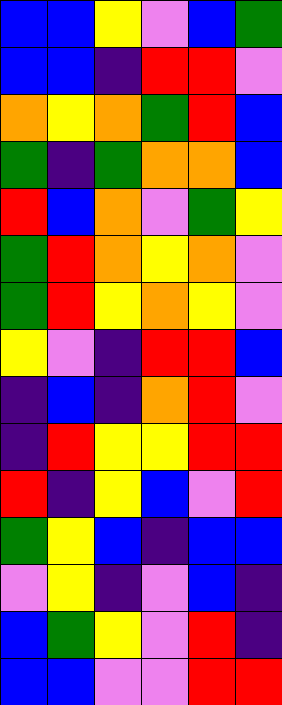[["blue", "blue", "yellow", "violet", "blue", "green"], ["blue", "blue", "indigo", "red", "red", "violet"], ["orange", "yellow", "orange", "green", "red", "blue"], ["green", "indigo", "green", "orange", "orange", "blue"], ["red", "blue", "orange", "violet", "green", "yellow"], ["green", "red", "orange", "yellow", "orange", "violet"], ["green", "red", "yellow", "orange", "yellow", "violet"], ["yellow", "violet", "indigo", "red", "red", "blue"], ["indigo", "blue", "indigo", "orange", "red", "violet"], ["indigo", "red", "yellow", "yellow", "red", "red"], ["red", "indigo", "yellow", "blue", "violet", "red"], ["green", "yellow", "blue", "indigo", "blue", "blue"], ["violet", "yellow", "indigo", "violet", "blue", "indigo"], ["blue", "green", "yellow", "violet", "red", "indigo"], ["blue", "blue", "violet", "violet", "red", "red"]]